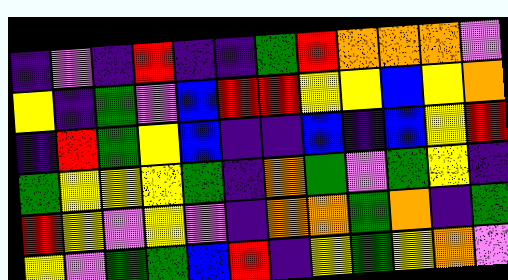[["indigo", "violet", "indigo", "red", "indigo", "indigo", "green", "red", "orange", "orange", "orange", "violet"], ["yellow", "indigo", "green", "violet", "blue", "red", "red", "yellow", "yellow", "blue", "yellow", "orange"], ["indigo", "red", "green", "yellow", "blue", "indigo", "indigo", "blue", "indigo", "blue", "yellow", "red"], ["green", "yellow", "yellow", "yellow", "green", "indigo", "orange", "green", "violet", "green", "yellow", "indigo"], ["red", "yellow", "violet", "yellow", "violet", "indigo", "orange", "orange", "green", "orange", "indigo", "green"], ["yellow", "violet", "green", "green", "blue", "red", "indigo", "yellow", "green", "yellow", "orange", "violet"]]